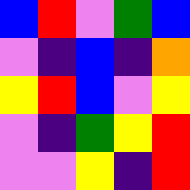[["blue", "red", "violet", "green", "blue"], ["violet", "indigo", "blue", "indigo", "orange"], ["yellow", "red", "blue", "violet", "yellow"], ["violet", "indigo", "green", "yellow", "red"], ["violet", "violet", "yellow", "indigo", "red"]]